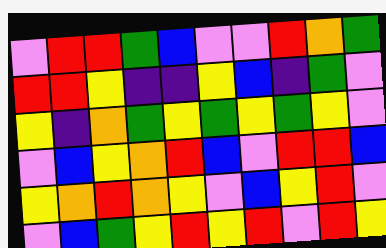[["violet", "red", "red", "green", "blue", "violet", "violet", "red", "orange", "green"], ["red", "red", "yellow", "indigo", "indigo", "yellow", "blue", "indigo", "green", "violet"], ["yellow", "indigo", "orange", "green", "yellow", "green", "yellow", "green", "yellow", "violet"], ["violet", "blue", "yellow", "orange", "red", "blue", "violet", "red", "red", "blue"], ["yellow", "orange", "red", "orange", "yellow", "violet", "blue", "yellow", "red", "violet"], ["violet", "blue", "green", "yellow", "red", "yellow", "red", "violet", "red", "yellow"]]